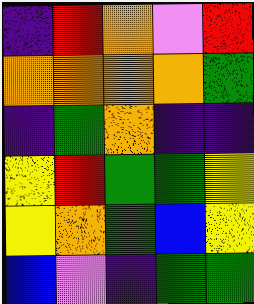[["indigo", "red", "orange", "violet", "red"], ["orange", "orange", "orange", "orange", "green"], ["indigo", "green", "orange", "indigo", "indigo"], ["yellow", "red", "green", "green", "yellow"], ["yellow", "orange", "green", "blue", "yellow"], ["blue", "violet", "indigo", "green", "green"]]